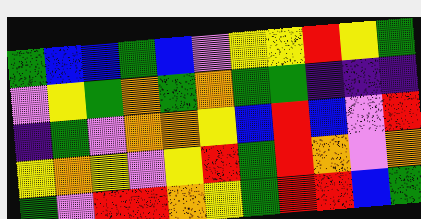[["green", "blue", "blue", "green", "blue", "violet", "yellow", "yellow", "red", "yellow", "green"], ["violet", "yellow", "green", "orange", "green", "orange", "green", "green", "indigo", "indigo", "indigo"], ["indigo", "green", "violet", "orange", "orange", "yellow", "blue", "red", "blue", "violet", "red"], ["yellow", "orange", "yellow", "violet", "yellow", "red", "green", "red", "orange", "violet", "orange"], ["green", "violet", "red", "red", "orange", "yellow", "green", "red", "red", "blue", "green"]]